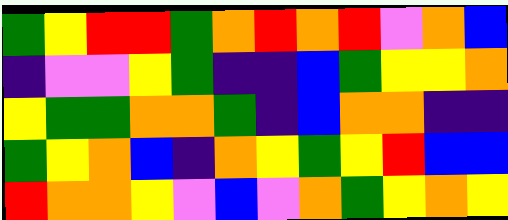[["green", "yellow", "red", "red", "green", "orange", "red", "orange", "red", "violet", "orange", "blue"], ["indigo", "violet", "violet", "yellow", "green", "indigo", "indigo", "blue", "green", "yellow", "yellow", "orange"], ["yellow", "green", "green", "orange", "orange", "green", "indigo", "blue", "orange", "orange", "indigo", "indigo"], ["green", "yellow", "orange", "blue", "indigo", "orange", "yellow", "green", "yellow", "red", "blue", "blue"], ["red", "orange", "orange", "yellow", "violet", "blue", "violet", "orange", "green", "yellow", "orange", "yellow"]]